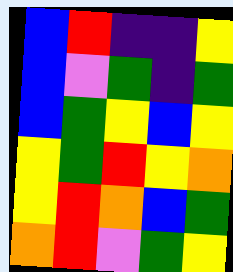[["blue", "red", "indigo", "indigo", "yellow"], ["blue", "violet", "green", "indigo", "green"], ["blue", "green", "yellow", "blue", "yellow"], ["yellow", "green", "red", "yellow", "orange"], ["yellow", "red", "orange", "blue", "green"], ["orange", "red", "violet", "green", "yellow"]]